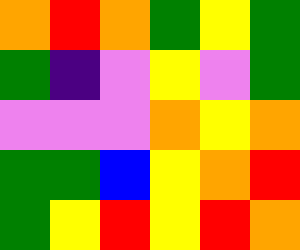[["orange", "red", "orange", "green", "yellow", "green"], ["green", "indigo", "violet", "yellow", "violet", "green"], ["violet", "violet", "violet", "orange", "yellow", "orange"], ["green", "green", "blue", "yellow", "orange", "red"], ["green", "yellow", "red", "yellow", "red", "orange"]]